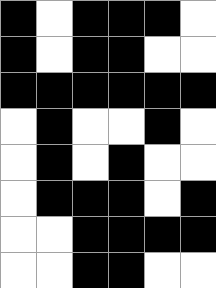[["black", "white", "black", "black", "black", "white"], ["black", "white", "black", "black", "white", "white"], ["black", "black", "black", "black", "black", "black"], ["white", "black", "white", "white", "black", "white"], ["white", "black", "white", "black", "white", "white"], ["white", "black", "black", "black", "white", "black"], ["white", "white", "black", "black", "black", "black"], ["white", "white", "black", "black", "white", "white"]]